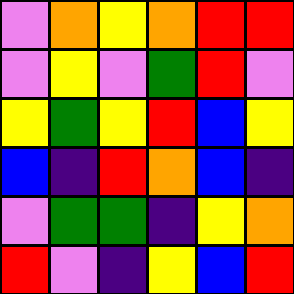[["violet", "orange", "yellow", "orange", "red", "red"], ["violet", "yellow", "violet", "green", "red", "violet"], ["yellow", "green", "yellow", "red", "blue", "yellow"], ["blue", "indigo", "red", "orange", "blue", "indigo"], ["violet", "green", "green", "indigo", "yellow", "orange"], ["red", "violet", "indigo", "yellow", "blue", "red"]]